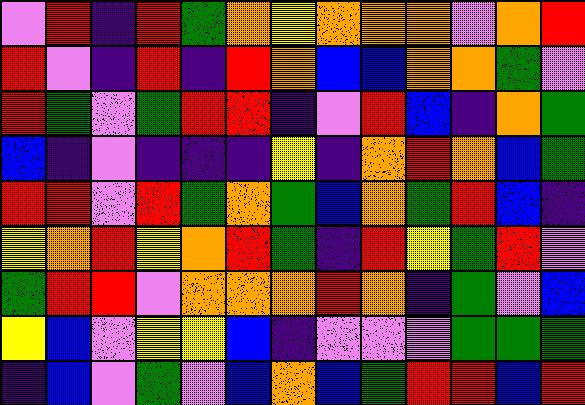[["violet", "red", "indigo", "red", "green", "orange", "yellow", "orange", "orange", "orange", "violet", "orange", "red"], ["red", "violet", "indigo", "red", "indigo", "red", "orange", "blue", "blue", "orange", "orange", "green", "violet"], ["red", "green", "violet", "green", "red", "red", "indigo", "violet", "red", "blue", "indigo", "orange", "green"], ["blue", "indigo", "violet", "indigo", "indigo", "indigo", "yellow", "indigo", "orange", "red", "orange", "blue", "green"], ["red", "red", "violet", "red", "green", "orange", "green", "blue", "orange", "green", "red", "blue", "indigo"], ["yellow", "orange", "red", "yellow", "orange", "red", "green", "indigo", "red", "yellow", "green", "red", "violet"], ["green", "red", "red", "violet", "orange", "orange", "orange", "red", "orange", "indigo", "green", "violet", "blue"], ["yellow", "blue", "violet", "yellow", "yellow", "blue", "indigo", "violet", "violet", "violet", "green", "green", "green"], ["indigo", "blue", "violet", "green", "violet", "blue", "orange", "blue", "green", "red", "red", "blue", "red"]]